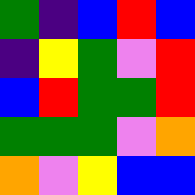[["green", "indigo", "blue", "red", "blue"], ["indigo", "yellow", "green", "violet", "red"], ["blue", "red", "green", "green", "red"], ["green", "green", "green", "violet", "orange"], ["orange", "violet", "yellow", "blue", "blue"]]